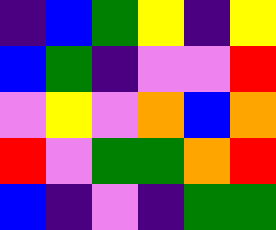[["indigo", "blue", "green", "yellow", "indigo", "yellow"], ["blue", "green", "indigo", "violet", "violet", "red"], ["violet", "yellow", "violet", "orange", "blue", "orange"], ["red", "violet", "green", "green", "orange", "red"], ["blue", "indigo", "violet", "indigo", "green", "green"]]